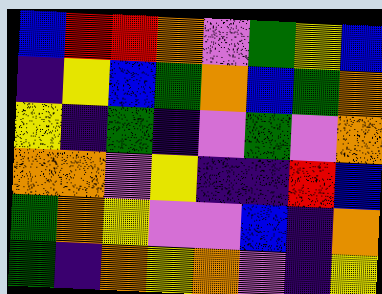[["blue", "red", "red", "orange", "violet", "green", "yellow", "blue"], ["indigo", "yellow", "blue", "green", "orange", "blue", "green", "orange"], ["yellow", "indigo", "green", "indigo", "violet", "green", "violet", "orange"], ["orange", "orange", "violet", "yellow", "indigo", "indigo", "red", "blue"], ["green", "orange", "yellow", "violet", "violet", "blue", "indigo", "orange"], ["green", "indigo", "orange", "yellow", "orange", "violet", "indigo", "yellow"]]